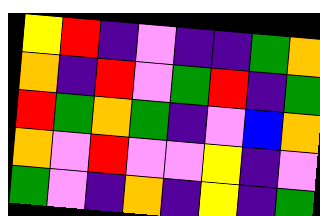[["yellow", "red", "indigo", "violet", "indigo", "indigo", "green", "orange"], ["orange", "indigo", "red", "violet", "green", "red", "indigo", "green"], ["red", "green", "orange", "green", "indigo", "violet", "blue", "orange"], ["orange", "violet", "red", "violet", "violet", "yellow", "indigo", "violet"], ["green", "violet", "indigo", "orange", "indigo", "yellow", "indigo", "green"]]